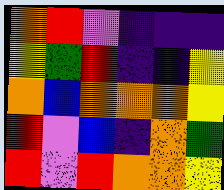[["orange", "red", "violet", "indigo", "indigo", "indigo"], ["yellow", "green", "red", "indigo", "indigo", "yellow"], ["orange", "blue", "orange", "orange", "orange", "yellow"], ["red", "violet", "blue", "indigo", "orange", "green"], ["red", "violet", "red", "orange", "orange", "yellow"]]